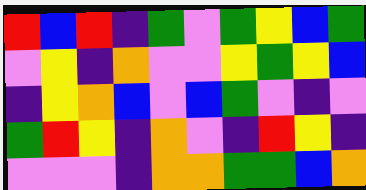[["red", "blue", "red", "indigo", "green", "violet", "green", "yellow", "blue", "green"], ["violet", "yellow", "indigo", "orange", "violet", "violet", "yellow", "green", "yellow", "blue"], ["indigo", "yellow", "orange", "blue", "violet", "blue", "green", "violet", "indigo", "violet"], ["green", "red", "yellow", "indigo", "orange", "violet", "indigo", "red", "yellow", "indigo"], ["violet", "violet", "violet", "indigo", "orange", "orange", "green", "green", "blue", "orange"]]